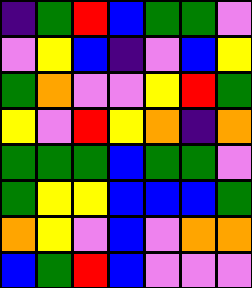[["indigo", "green", "red", "blue", "green", "green", "violet"], ["violet", "yellow", "blue", "indigo", "violet", "blue", "yellow"], ["green", "orange", "violet", "violet", "yellow", "red", "green"], ["yellow", "violet", "red", "yellow", "orange", "indigo", "orange"], ["green", "green", "green", "blue", "green", "green", "violet"], ["green", "yellow", "yellow", "blue", "blue", "blue", "green"], ["orange", "yellow", "violet", "blue", "violet", "orange", "orange"], ["blue", "green", "red", "blue", "violet", "violet", "violet"]]